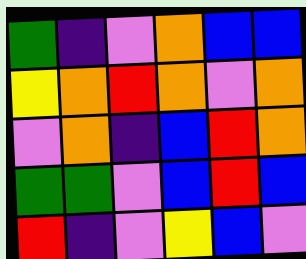[["green", "indigo", "violet", "orange", "blue", "blue"], ["yellow", "orange", "red", "orange", "violet", "orange"], ["violet", "orange", "indigo", "blue", "red", "orange"], ["green", "green", "violet", "blue", "red", "blue"], ["red", "indigo", "violet", "yellow", "blue", "violet"]]